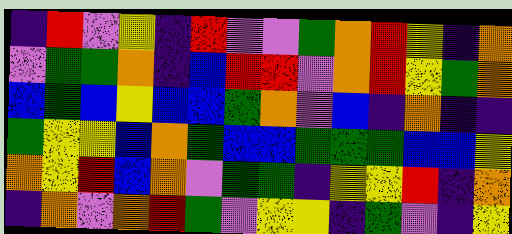[["indigo", "red", "violet", "yellow", "indigo", "red", "violet", "violet", "green", "orange", "red", "yellow", "indigo", "orange"], ["violet", "green", "green", "orange", "indigo", "blue", "red", "red", "violet", "orange", "red", "yellow", "green", "orange"], ["blue", "green", "blue", "yellow", "blue", "blue", "green", "orange", "violet", "blue", "indigo", "orange", "indigo", "indigo"], ["green", "yellow", "yellow", "blue", "orange", "green", "blue", "blue", "green", "green", "green", "blue", "blue", "yellow"], ["orange", "yellow", "red", "blue", "orange", "violet", "green", "green", "indigo", "yellow", "yellow", "red", "indigo", "orange"], ["indigo", "orange", "violet", "orange", "red", "green", "violet", "yellow", "yellow", "indigo", "green", "violet", "indigo", "yellow"]]